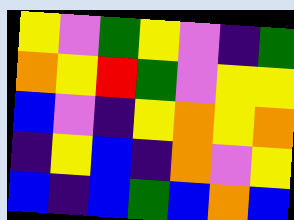[["yellow", "violet", "green", "yellow", "violet", "indigo", "green"], ["orange", "yellow", "red", "green", "violet", "yellow", "yellow"], ["blue", "violet", "indigo", "yellow", "orange", "yellow", "orange"], ["indigo", "yellow", "blue", "indigo", "orange", "violet", "yellow"], ["blue", "indigo", "blue", "green", "blue", "orange", "blue"]]